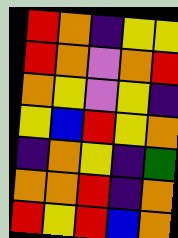[["red", "orange", "indigo", "yellow", "yellow"], ["red", "orange", "violet", "orange", "red"], ["orange", "yellow", "violet", "yellow", "indigo"], ["yellow", "blue", "red", "yellow", "orange"], ["indigo", "orange", "yellow", "indigo", "green"], ["orange", "orange", "red", "indigo", "orange"], ["red", "yellow", "red", "blue", "orange"]]